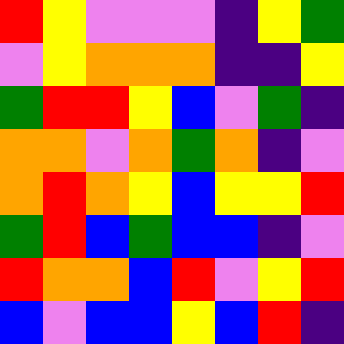[["red", "yellow", "violet", "violet", "violet", "indigo", "yellow", "green"], ["violet", "yellow", "orange", "orange", "orange", "indigo", "indigo", "yellow"], ["green", "red", "red", "yellow", "blue", "violet", "green", "indigo"], ["orange", "orange", "violet", "orange", "green", "orange", "indigo", "violet"], ["orange", "red", "orange", "yellow", "blue", "yellow", "yellow", "red"], ["green", "red", "blue", "green", "blue", "blue", "indigo", "violet"], ["red", "orange", "orange", "blue", "red", "violet", "yellow", "red"], ["blue", "violet", "blue", "blue", "yellow", "blue", "red", "indigo"]]